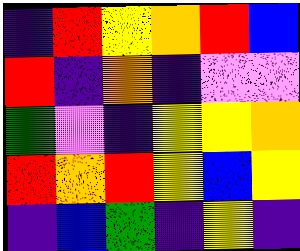[["indigo", "red", "yellow", "orange", "red", "blue"], ["red", "indigo", "orange", "indigo", "violet", "violet"], ["green", "violet", "indigo", "yellow", "yellow", "orange"], ["red", "orange", "red", "yellow", "blue", "yellow"], ["indigo", "blue", "green", "indigo", "yellow", "indigo"]]